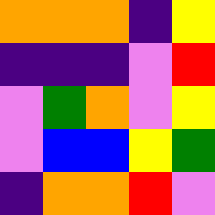[["orange", "orange", "orange", "indigo", "yellow"], ["indigo", "indigo", "indigo", "violet", "red"], ["violet", "green", "orange", "violet", "yellow"], ["violet", "blue", "blue", "yellow", "green"], ["indigo", "orange", "orange", "red", "violet"]]